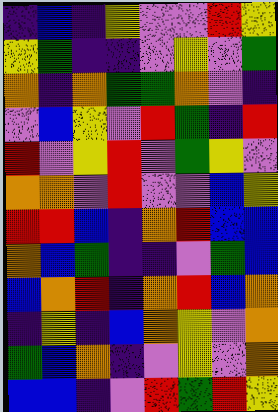[["indigo", "blue", "indigo", "yellow", "violet", "violet", "red", "yellow"], ["yellow", "green", "indigo", "indigo", "violet", "yellow", "violet", "green"], ["orange", "indigo", "orange", "green", "green", "orange", "violet", "indigo"], ["violet", "blue", "yellow", "violet", "red", "green", "indigo", "red"], ["red", "violet", "yellow", "red", "violet", "green", "yellow", "violet"], ["orange", "orange", "violet", "red", "violet", "violet", "blue", "yellow"], ["red", "red", "blue", "indigo", "orange", "red", "blue", "blue"], ["orange", "blue", "green", "indigo", "indigo", "violet", "green", "blue"], ["blue", "orange", "red", "indigo", "orange", "red", "blue", "orange"], ["indigo", "yellow", "indigo", "blue", "orange", "yellow", "violet", "orange"], ["green", "blue", "orange", "indigo", "violet", "yellow", "violet", "orange"], ["blue", "blue", "indigo", "violet", "red", "green", "red", "yellow"]]